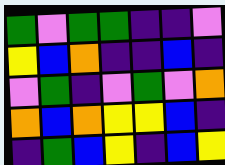[["green", "violet", "green", "green", "indigo", "indigo", "violet"], ["yellow", "blue", "orange", "indigo", "indigo", "blue", "indigo"], ["violet", "green", "indigo", "violet", "green", "violet", "orange"], ["orange", "blue", "orange", "yellow", "yellow", "blue", "indigo"], ["indigo", "green", "blue", "yellow", "indigo", "blue", "yellow"]]